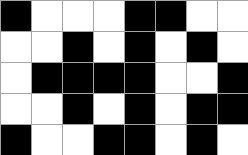[["black", "white", "white", "white", "black", "black", "white", "white"], ["white", "white", "black", "white", "black", "white", "black", "white"], ["white", "black", "black", "black", "black", "white", "white", "black"], ["white", "white", "black", "white", "black", "white", "black", "black"], ["black", "white", "white", "black", "black", "white", "black", "white"]]